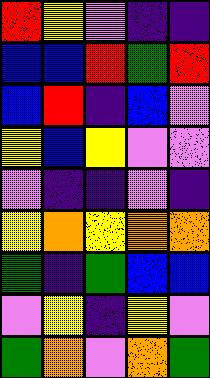[["red", "yellow", "violet", "indigo", "indigo"], ["blue", "blue", "red", "green", "red"], ["blue", "red", "indigo", "blue", "violet"], ["yellow", "blue", "yellow", "violet", "violet"], ["violet", "indigo", "indigo", "violet", "indigo"], ["yellow", "orange", "yellow", "orange", "orange"], ["green", "indigo", "green", "blue", "blue"], ["violet", "yellow", "indigo", "yellow", "violet"], ["green", "orange", "violet", "orange", "green"]]